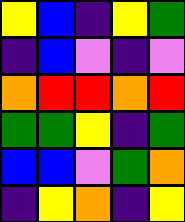[["yellow", "blue", "indigo", "yellow", "green"], ["indigo", "blue", "violet", "indigo", "violet"], ["orange", "red", "red", "orange", "red"], ["green", "green", "yellow", "indigo", "green"], ["blue", "blue", "violet", "green", "orange"], ["indigo", "yellow", "orange", "indigo", "yellow"]]